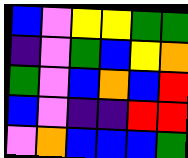[["blue", "violet", "yellow", "yellow", "green", "green"], ["indigo", "violet", "green", "blue", "yellow", "orange"], ["green", "violet", "blue", "orange", "blue", "red"], ["blue", "violet", "indigo", "indigo", "red", "red"], ["violet", "orange", "blue", "blue", "blue", "green"]]